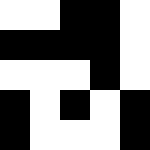[["white", "white", "black", "black", "white"], ["black", "black", "black", "black", "white"], ["white", "white", "white", "black", "white"], ["black", "white", "black", "white", "black"], ["black", "white", "white", "white", "black"]]